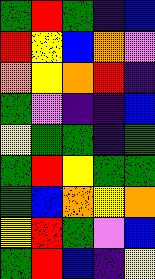[["green", "red", "green", "indigo", "blue"], ["red", "yellow", "blue", "orange", "violet"], ["orange", "yellow", "orange", "red", "indigo"], ["green", "violet", "indigo", "indigo", "blue"], ["yellow", "green", "green", "indigo", "green"], ["green", "red", "yellow", "green", "green"], ["green", "blue", "orange", "yellow", "orange"], ["yellow", "red", "green", "violet", "blue"], ["green", "red", "blue", "indigo", "yellow"]]